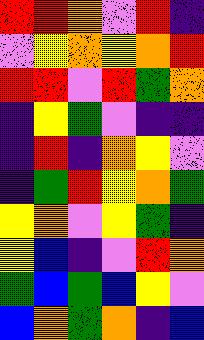[["red", "red", "orange", "violet", "red", "indigo"], ["violet", "yellow", "orange", "yellow", "orange", "red"], ["red", "red", "violet", "red", "green", "orange"], ["indigo", "yellow", "green", "violet", "indigo", "indigo"], ["indigo", "red", "indigo", "orange", "yellow", "violet"], ["indigo", "green", "red", "yellow", "orange", "green"], ["yellow", "orange", "violet", "yellow", "green", "indigo"], ["yellow", "blue", "indigo", "violet", "red", "orange"], ["green", "blue", "green", "blue", "yellow", "violet"], ["blue", "orange", "green", "orange", "indigo", "blue"]]